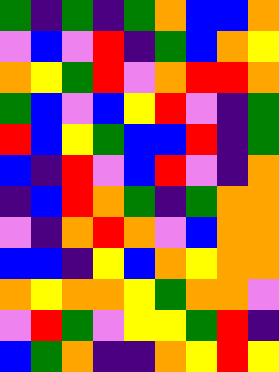[["green", "indigo", "green", "indigo", "green", "orange", "blue", "blue", "orange"], ["violet", "blue", "violet", "red", "indigo", "green", "blue", "orange", "yellow"], ["orange", "yellow", "green", "red", "violet", "orange", "red", "red", "orange"], ["green", "blue", "violet", "blue", "yellow", "red", "violet", "indigo", "green"], ["red", "blue", "yellow", "green", "blue", "blue", "red", "indigo", "green"], ["blue", "indigo", "red", "violet", "blue", "red", "violet", "indigo", "orange"], ["indigo", "blue", "red", "orange", "green", "indigo", "green", "orange", "orange"], ["violet", "indigo", "orange", "red", "orange", "violet", "blue", "orange", "orange"], ["blue", "blue", "indigo", "yellow", "blue", "orange", "yellow", "orange", "orange"], ["orange", "yellow", "orange", "orange", "yellow", "green", "orange", "orange", "violet"], ["violet", "red", "green", "violet", "yellow", "yellow", "green", "red", "indigo"], ["blue", "green", "orange", "indigo", "indigo", "orange", "yellow", "red", "yellow"]]